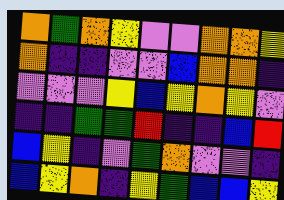[["orange", "green", "orange", "yellow", "violet", "violet", "orange", "orange", "yellow"], ["orange", "indigo", "indigo", "violet", "violet", "blue", "orange", "orange", "indigo"], ["violet", "violet", "violet", "yellow", "blue", "yellow", "orange", "yellow", "violet"], ["indigo", "indigo", "green", "green", "red", "indigo", "indigo", "blue", "red"], ["blue", "yellow", "indigo", "violet", "green", "orange", "violet", "violet", "indigo"], ["blue", "yellow", "orange", "indigo", "yellow", "green", "blue", "blue", "yellow"]]